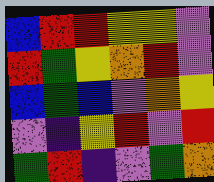[["blue", "red", "red", "yellow", "yellow", "violet"], ["red", "green", "yellow", "orange", "red", "violet"], ["blue", "green", "blue", "violet", "orange", "yellow"], ["violet", "indigo", "yellow", "red", "violet", "red"], ["green", "red", "indigo", "violet", "green", "orange"]]